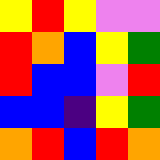[["yellow", "red", "yellow", "violet", "violet"], ["red", "orange", "blue", "yellow", "green"], ["red", "blue", "blue", "violet", "red"], ["blue", "blue", "indigo", "yellow", "green"], ["orange", "red", "blue", "red", "orange"]]